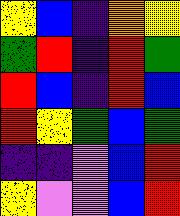[["yellow", "blue", "indigo", "orange", "yellow"], ["green", "red", "indigo", "red", "green"], ["red", "blue", "indigo", "red", "blue"], ["red", "yellow", "green", "blue", "green"], ["indigo", "indigo", "violet", "blue", "red"], ["yellow", "violet", "violet", "blue", "red"]]